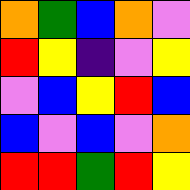[["orange", "green", "blue", "orange", "violet"], ["red", "yellow", "indigo", "violet", "yellow"], ["violet", "blue", "yellow", "red", "blue"], ["blue", "violet", "blue", "violet", "orange"], ["red", "red", "green", "red", "yellow"]]